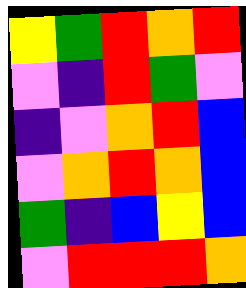[["yellow", "green", "red", "orange", "red"], ["violet", "indigo", "red", "green", "violet"], ["indigo", "violet", "orange", "red", "blue"], ["violet", "orange", "red", "orange", "blue"], ["green", "indigo", "blue", "yellow", "blue"], ["violet", "red", "red", "red", "orange"]]